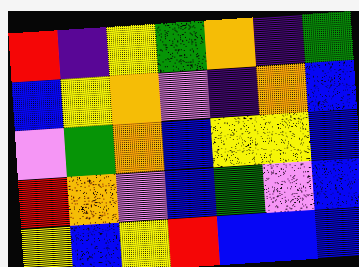[["red", "indigo", "yellow", "green", "orange", "indigo", "green"], ["blue", "yellow", "orange", "violet", "indigo", "orange", "blue"], ["violet", "green", "orange", "blue", "yellow", "yellow", "blue"], ["red", "orange", "violet", "blue", "green", "violet", "blue"], ["yellow", "blue", "yellow", "red", "blue", "blue", "blue"]]